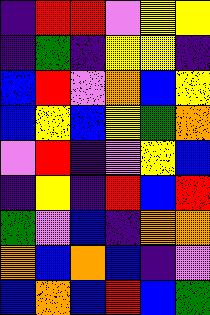[["indigo", "red", "red", "violet", "yellow", "yellow"], ["indigo", "green", "indigo", "yellow", "yellow", "indigo"], ["blue", "red", "violet", "orange", "blue", "yellow"], ["blue", "yellow", "blue", "yellow", "green", "orange"], ["violet", "red", "indigo", "violet", "yellow", "blue"], ["indigo", "yellow", "indigo", "red", "blue", "red"], ["green", "violet", "blue", "indigo", "orange", "orange"], ["orange", "blue", "orange", "blue", "indigo", "violet"], ["blue", "orange", "blue", "red", "blue", "green"]]